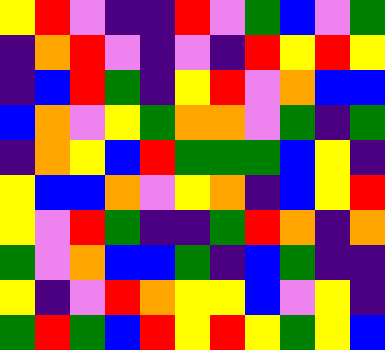[["yellow", "red", "violet", "indigo", "indigo", "red", "violet", "green", "blue", "violet", "green"], ["indigo", "orange", "red", "violet", "indigo", "violet", "indigo", "red", "yellow", "red", "yellow"], ["indigo", "blue", "red", "green", "indigo", "yellow", "red", "violet", "orange", "blue", "blue"], ["blue", "orange", "violet", "yellow", "green", "orange", "orange", "violet", "green", "indigo", "green"], ["indigo", "orange", "yellow", "blue", "red", "green", "green", "green", "blue", "yellow", "indigo"], ["yellow", "blue", "blue", "orange", "violet", "yellow", "orange", "indigo", "blue", "yellow", "red"], ["yellow", "violet", "red", "green", "indigo", "indigo", "green", "red", "orange", "indigo", "orange"], ["green", "violet", "orange", "blue", "blue", "green", "indigo", "blue", "green", "indigo", "indigo"], ["yellow", "indigo", "violet", "red", "orange", "yellow", "yellow", "blue", "violet", "yellow", "indigo"], ["green", "red", "green", "blue", "red", "yellow", "red", "yellow", "green", "yellow", "blue"]]